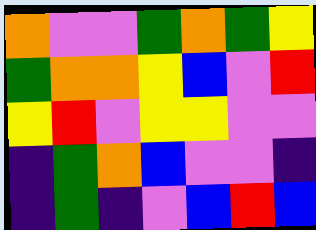[["orange", "violet", "violet", "green", "orange", "green", "yellow"], ["green", "orange", "orange", "yellow", "blue", "violet", "red"], ["yellow", "red", "violet", "yellow", "yellow", "violet", "violet"], ["indigo", "green", "orange", "blue", "violet", "violet", "indigo"], ["indigo", "green", "indigo", "violet", "blue", "red", "blue"]]